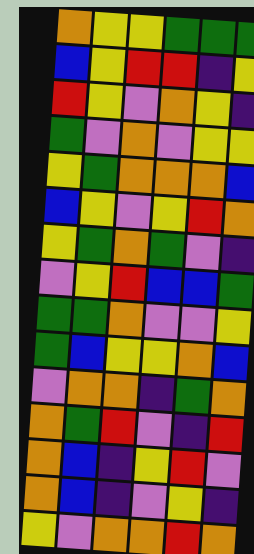[["orange", "yellow", "yellow", "green", "green", "green"], ["blue", "yellow", "red", "red", "indigo", "yellow"], ["red", "yellow", "violet", "orange", "yellow", "indigo"], ["green", "violet", "orange", "violet", "yellow", "yellow"], ["yellow", "green", "orange", "orange", "orange", "blue"], ["blue", "yellow", "violet", "yellow", "red", "orange"], ["yellow", "green", "orange", "green", "violet", "indigo"], ["violet", "yellow", "red", "blue", "blue", "green"], ["green", "green", "orange", "violet", "violet", "yellow"], ["green", "blue", "yellow", "yellow", "orange", "blue"], ["violet", "orange", "orange", "indigo", "green", "orange"], ["orange", "green", "red", "violet", "indigo", "red"], ["orange", "blue", "indigo", "yellow", "red", "violet"], ["orange", "blue", "indigo", "violet", "yellow", "indigo"], ["yellow", "violet", "orange", "orange", "red", "orange"]]